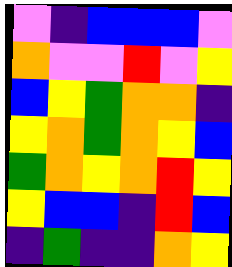[["violet", "indigo", "blue", "blue", "blue", "violet"], ["orange", "violet", "violet", "red", "violet", "yellow"], ["blue", "yellow", "green", "orange", "orange", "indigo"], ["yellow", "orange", "green", "orange", "yellow", "blue"], ["green", "orange", "yellow", "orange", "red", "yellow"], ["yellow", "blue", "blue", "indigo", "red", "blue"], ["indigo", "green", "indigo", "indigo", "orange", "yellow"]]